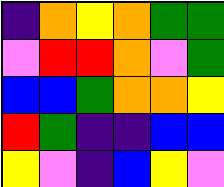[["indigo", "orange", "yellow", "orange", "green", "green"], ["violet", "red", "red", "orange", "violet", "green"], ["blue", "blue", "green", "orange", "orange", "yellow"], ["red", "green", "indigo", "indigo", "blue", "blue"], ["yellow", "violet", "indigo", "blue", "yellow", "violet"]]